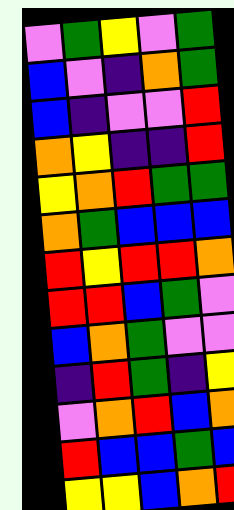[["violet", "green", "yellow", "violet", "green"], ["blue", "violet", "indigo", "orange", "green"], ["blue", "indigo", "violet", "violet", "red"], ["orange", "yellow", "indigo", "indigo", "red"], ["yellow", "orange", "red", "green", "green"], ["orange", "green", "blue", "blue", "blue"], ["red", "yellow", "red", "red", "orange"], ["red", "red", "blue", "green", "violet"], ["blue", "orange", "green", "violet", "violet"], ["indigo", "red", "green", "indigo", "yellow"], ["violet", "orange", "red", "blue", "orange"], ["red", "blue", "blue", "green", "blue"], ["yellow", "yellow", "blue", "orange", "red"]]